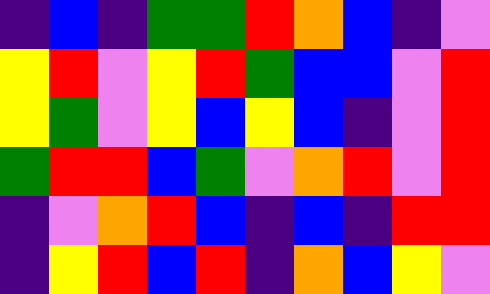[["indigo", "blue", "indigo", "green", "green", "red", "orange", "blue", "indigo", "violet"], ["yellow", "red", "violet", "yellow", "red", "green", "blue", "blue", "violet", "red"], ["yellow", "green", "violet", "yellow", "blue", "yellow", "blue", "indigo", "violet", "red"], ["green", "red", "red", "blue", "green", "violet", "orange", "red", "violet", "red"], ["indigo", "violet", "orange", "red", "blue", "indigo", "blue", "indigo", "red", "red"], ["indigo", "yellow", "red", "blue", "red", "indigo", "orange", "blue", "yellow", "violet"]]